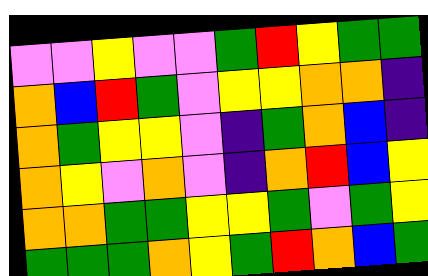[["violet", "violet", "yellow", "violet", "violet", "green", "red", "yellow", "green", "green"], ["orange", "blue", "red", "green", "violet", "yellow", "yellow", "orange", "orange", "indigo"], ["orange", "green", "yellow", "yellow", "violet", "indigo", "green", "orange", "blue", "indigo"], ["orange", "yellow", "violet", "orange", "violet", "indigo", "orange", "red", "blue", "yellow"], ["orange", "orange", "green", "green", "yellow", "yellow", "green", "violet", "green", "yellow"], ["green", "green", "green", "orange", "yellow", "green", "red", "orange", "blue", "green"]]